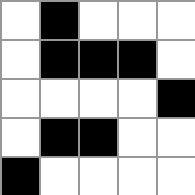[["white", "black", "white", "white", "white"], ["white", "black", "black", "black", "white"], ["white", "white", "white", "white", "black"], ["white", "black", "black", "white", "white"], ["black", "white", "white", "white", "white"]]